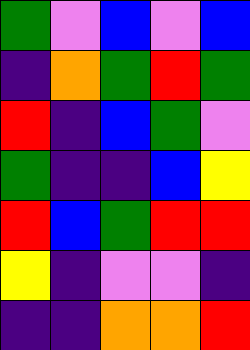[["green", "violet", "blue", "violet", "blue"], ["indigo", "orange", "green", "red", "green"], ["red", "indigo", "blue", "green", "violet"], ["green", "indigo", "indigo", "blue", "yellow"], ["red", "blue", "green", "red", "red"], ["yellow", "indigo", "violet", "violet", "indigo"], ["indigo", "indigo", "orange", "orange", "red"]]